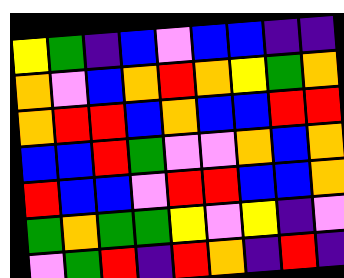[["yellow", "green", "indigo", "blue", "violet", "blue", "blue", "indigo", "indigo"], ["orange", "violet", "blue", "orange", "red", "orange", "yellow", "green", "orange"], ["orange", "red", "red", "blue", "orange", "blue", "blue", "red", "red"], ["blue", "blue", "red", "green", "violet", "violet", "orange", "blue", "orange"], ["red", "blue", "blue", "violet", "red", "red", "blue", "blue", "orange"], ["green", "orange", "green", "green", "yellow", "violet", "yellow", "indigo", "violet"], ["violet", "green", "red", "indigo", "red", "orange", "indigo", "red", "indigo"]]